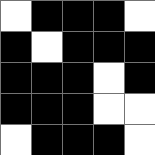[["white", "black", "black", "black", "white"], ["black", "white", "black", "black", "black"], ["black", "black", "black", "white", "black"], ["black", "black", "black", "white", "white"], ["white", "black", "black", "black", "white"]]